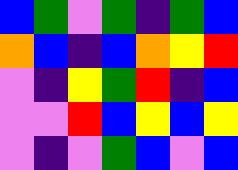[["blue", "green", "violet", "green", "indigo", "green", "blue"], ["orange", "blue", "indigo", "blue", "orange", "yellow", "red"], ["violet", "indigo", "yellow", "green", "red", "indigo", "blue"], ["violet", "violet", "red", "blue", "yellow", "blue", "yellow"], ["violet", "indigo", "violet", "green", "blue", "violet", "blue"]]